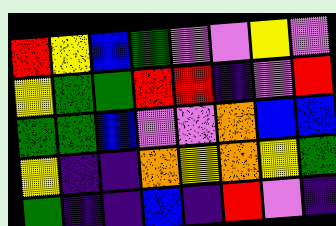[["red", "yellow", "blue", "green", "violet", "violet", "yellow", "violet"], ["yellow", "green", "green", "red", "red", "indigo", "violet", "red"], ["green", "green", "blue", "violet", "violet", "orange", "blue", "blue"], ["yellow", "indigo", "indigo", "orange", "yellow", "orange", "yellow", "green"], ["green", "indigo", "indigo", "blue", "indigo", "red", "violet", "indigo"]]